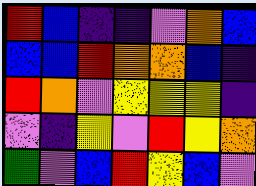[["red", "blue", "indigo", "indigo", "violet", "orange", "blue"], ["blue", "blue", "red", "orange", "orange", "blue", "indigo"], ["red", "orange", "violet", "yellow", "yellow", "yellow", "indigo"], ["violet", "indigo", "yellow", "violet", "red", "yellow", "orange"], ["green", "violet", "blue", "red", "yellow", "blue", "violet"]]